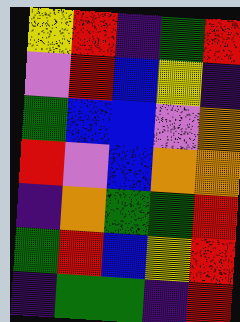[["yellow", "red", "indigo", "green", "red"], ["violet", "red", "blue", "yellow", "indigo"], ["green", "blue", "blue", "violet", "orange"], ["red", "violet", "blue", "orange", "orange"], ["indigo", "orange", "green", "green", "red"], ["green", "red", "blue", "yellow", "red"], ["indigo", "green", "green", "indigo", "red"]]